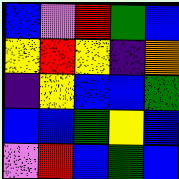[["blue", "violet", "red", "green", "blue"], ["yellow", "red", "yellow", "indigo", "orange"], ["indigo", "yellow", "blue", "blue", "green"], ["blue", "blue", "green", "yellow", "blue"], ["violet", "red", "blue", "green", "blue"]]